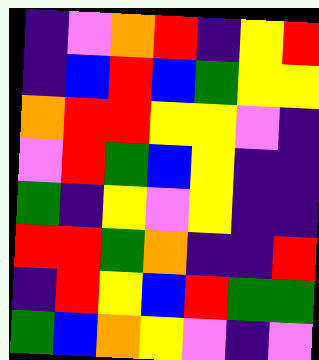[["indigo", "violet", "orange", "red", "indigo", "yellow", "red"], ["indigo", "blue", "red", "blue", "green", "yellow", "yellow"], ["orange", "red", "red", "yellow", "yellow", "violet", "indigo"], ["violet", "red", "green", "blue", "yellow", "indigo", "indigo"], ["green", "indigo", "yellow", "violet", "yellow", "indigo", "indigo"], ["red", "red", "green", "orange", "indigo", "indigo", "red"], ["indigo", "red", "yellow", "blue", "red", "green", "green"], ["green", "blue", "orange", "yellow", "violet", "indigo", "violet"]]